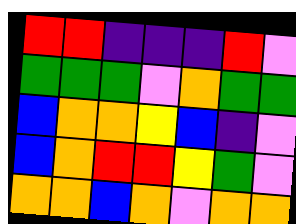[["red", "red", "indigo", "indigo", "indigo", "red", "violet"], ["green", "green", "green", "violet", "orange", "green", "green"], ["blue", "orange", "orange", "yellow", "blue", "indigo", "violet"], ["blue", "orange", "red", "red", "yellow", "green", "violet"], ["orange", "orange", "blue", "orange", "violet", "orange", "orange"]]